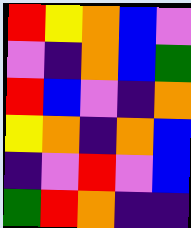[["red", "yellow", "orange", "blue", "violet"], ["violet", "indigo", "orange", "blue", "green"], ["red", "blue", "violet", "indigo", "orange"], ["yellow", "orange", "indigo", "orange", "blue"], ["indigo", "violet", "red", "violet", "blue"], ["green", "red", "orange", "indigo", "indigo"]]